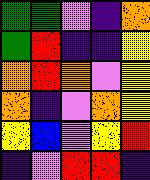[["green", "green", "violet", "indigo", "orange"], ["green", "red", "indigo", "indigo", "yellow"], ["orange", "red", "orange", "violet", "yellow"], ["orange", "indigo", "violet", "orange", "yellow"], ["yellow", "blue", "violet", "yellow", "red"], ["indigo", "violet", "red", "red", "indigo"]]